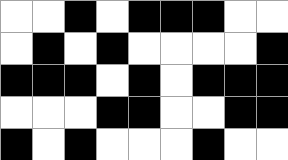[["white", "white", "black", "white", "black", "black", "black", "white", "white"], ["white", "black", "white", "black", "white", "white", "white", "white", "black"], ["black", "black", "black", "white", "black", "white", "black", "black", "black"], ["white", "white", "white", "black", "black", "white", "white", "black", "black"], ["black", "white", "black", "white", "white", "white", "black", "white", "white"]]